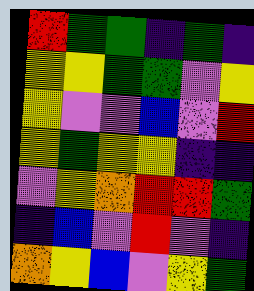[["red", "green", "green", "indigo", "green", "indigo"], ["yellow", "yellow", "green", "green", "violet", "yellow"], ["yellow", "violet", "violet", "blue", "violet", "red"], ["yellow", "green", "yellow", "yellow", "indigo", "indigo"], ["violet", "yellow", "orange", "red", "red", "green"], ["indigo", "blue", "violet", "red", "violet", "indigo"], ["orange", "yellow", "blue", "violet", "yellow", "green"]]